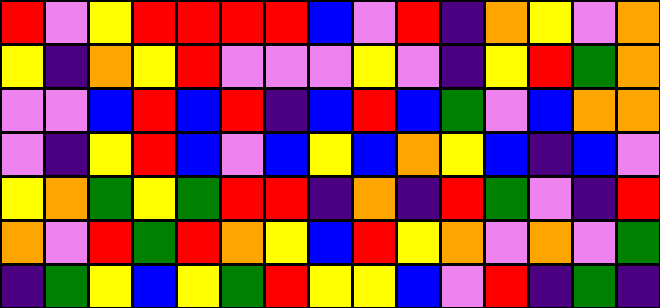[["red", "violet", "yellow", "red", "red", "red", "red", "blue", "violet", "red", "indigo", "orange", "yellow", "violet", "orange"], ["yellow", "indigo", "orange", "yellow", "red", "violet", "violet", "violet", "yellow", "violet", "indigo", "yellow", "red", "green", "orange"], ["violet", "violet", "blue", "red", "blue", "red", "indigo", "blue", "red", "blue", "green", "violet", "blue", "orange", "orange"], ["violet", "indigo", "yellow", "red", "blue", "violet", "blue", "yellow", "blue", "orange", "yellow", "blue", "indigo", "blue", "violet"], ["yellow", "orange", "green", "yellow", "green", "red", "red", "indigo", "orange", "indigo", "red", "green", "violet", "indigo", "red"], ["orange", "violet", "red", "green", "red", "orange", "yellow", "blue", "red", "yellow", "orange", "violet", "orange", "violet", "green"], ["indigo", "green", "yellow", "blue", "yellow", "green", "red", "yellow", "yellow", "blue", "violet", "red", "indigo", "green", "indigo"]]